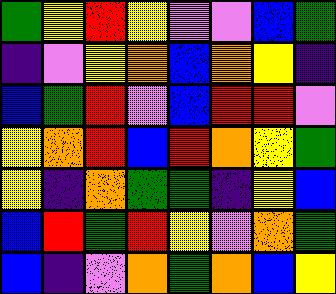[["green", "yellow", "red", "yellow", "violet", "violet", "blue", "green"], ["indigo", "violet", "yellow", "orange", "blue", "orange", "yellow", "indigo"], ["blue", "green", "red", "violet", "blue", "red", "red", "violet"], ["yellow", "orange", "red", "blue", "red", "orange", "yellow", "green"], ["yellow", "indigo", "orange", "green", "green", "indigo", "yellow", "blue"], ["blue", "red", "green", "red", "yellow", "violet", "orange", "green"], ["blue", "indigo", "violet", "orange", "green", "orange", "blue", "yellow"]]